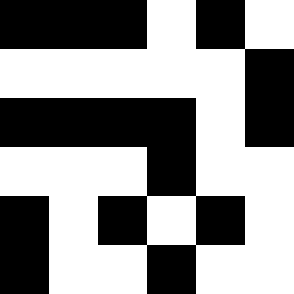[["black", "black", "black", "white", "black", "white"], ["white", "white", "white", "white", "white", "black"], ["black", "black", "black", "black", "white", "black"], ["white", "white", "white", "black", "white", "white"], ["black", "white", "black", "white", "black", "white"], ["black", "white", "white", "black", "white", "white"]]